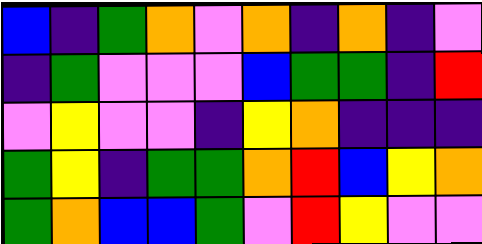[["blue", "indigo", "green", "orange", "violet", "orange", "indigo", "orange", "indigo", "violet"], ["indigo", "green", "violet", "violet", "violet", "blue", "green", "green", "indigo", "red"], ["violet", "yellow", "violet", "violet", "indigo", "yellow", "orange", "indigo", "indigo", "indigo"], ["green", "yellow", "indigo", "green", "green", "orange", "red", "blue", "yellow", "orange"], ["green", "orange", "blue", "blue", "green", "violet", "red", "yellow", "violet", "violet"]]